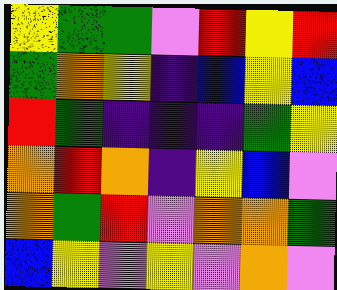[["yellow", "green", "green", "violet", "red", "yellow", "red"], ["green", "orange", "yellow", "indigo", "blue", "yellow", "blue"], ["red", "green", "indigo", "indigo", "indigo", "green", "yellow"], ["orange", "red", "orange", "indigo", "yellow", "blue", "violet"], ["orange", "green", "red", "violet", "orange", "orange", "green"], ["blue", "yellow", "violet", "yellow", "violet", "orange", "violet"]]